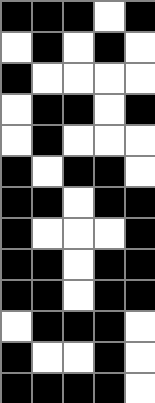[["black", "black", "black", "white", "black"], ["white", "black", "white", "black", "white"], ["black", "white", "white", "white", "white"], ["white", "black", "black", "white", "black"], ["white", "black", "white", "white", "white"], ["black", "white", "black", "black", "white"], ["black", "black", "white", "black", "black"], ["black", "white", "white", "white", "black"], ["black", "black", "white", "black", "black"], ["black", "black", "white", "black", "black"], ["white", "black", "black", "black", "white"], ["black", "white", "white", "black", "white"], ["black", "black", "black", "black", "white"]]